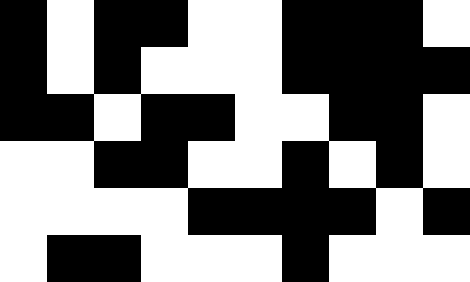[["black", "white", "black", "black", "white", "white", "black", "black", "black", "white"], ["black", "white", "black", "white", "white", "white", "black", "black", "black", "black"], ["black", "black", "white", "black", "black", "white", "white", "black", "black", "white"], ["white", "white", "black", "black", "white", "white", "black", "white", "black", "white"], ["white", "white", "white", "white", "black", "black", "black", "black", "white", "black"], ["white", "black", "black", "white", "white", "white", "black", "white", "white", "white"]]